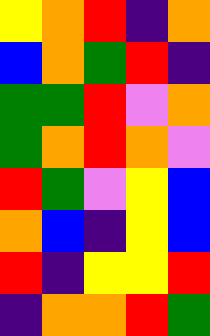[["yellow", "orange", "red", "indigo", "orange"], ["blue", "orange", "green", "red", "indigo"], ["green", "green", "red", "violet", "orange"], ["green", "orange", "red", "orange", "violet"], ["red", "green", "violet", "yellow", "blue"], ["orange", "blue", "indigo", "yellow", "blue"], ["red", "indigo", "yellow", "yellow", "red"], ["indigo", "orange", "orange", "red", "green"]]